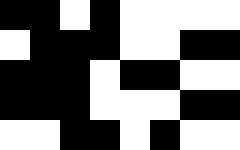[["black", "black", "white", "black", "white", "white", "white", "white"], ["white", "black", "black", "black", "white", "white", "black", "black"], ["black", "black", "black", "white", "black", "black", "white", "white"], ["black", "black", "black", "white", "white", "white", "black", "black"], ["white", "white", "black", "black", "white", "black", "white", "white"]]